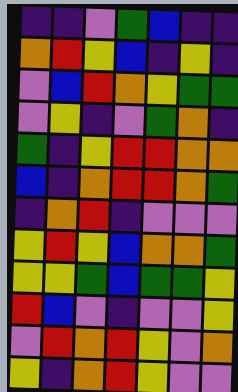[["indigo", "indigo", "violet", "green", "blue", "indigo", "indigo"], ["orange", "red", "yellow", "blue", "indigo", "yellow", "indigo"], ["violet", "blue", "red", "orange", "yellow", "green", "green"], ["violet", "yellow", "indigo", "violet", "green", "orange", "indigo"], ["green", "indigo", "yellow", "red", "red", "orange", "orange"], ["blue", "indigo", "orange", "red", "red", "orange", "green"], ["indigo", "orange", "red", "indigo", "violet", "violet", "violet"], ["yellow", "red", "yellow", "blue", "orange", "orange", "green"], ["yellow", "yellow", "green", "blue", "green", "green", "yellow"], ["red", "blue", "violet", "indigo", "violet", "violet", "yellow"], ["violet", "red", "orange", "red", "yellow", "violet", "orange"], ["yellow", "indigo", "orange", "red", "yellow", "violet", "violet"]]